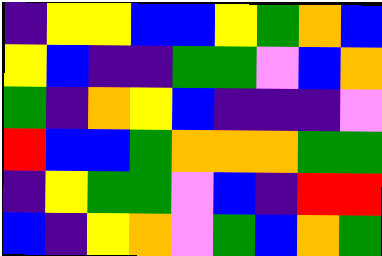[["indigo", "yellow", "yellow", "blue", "blue", "yellow", "green", "orange", "blue"], ["yellow", "blue", "indigo", "indigo", "green", "green", "violet", "blue", "orange"], ["green", "indigo", "orange", "yellow", "blue", "indigo", "indigo", "indigo", "violet"], ["red", "blue", "blue", "green", "orange", "orange", "orange", "green", "green"], ["indigo", "yellow", "green", "green", "violet", "blue", "indigo", "red", "red"], ["blue", "indigo", "yellow", "orange", "violet", "green", "blue", "orange", "green"]]